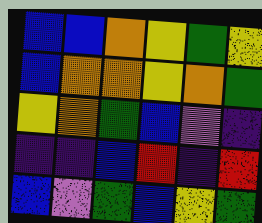[["blue", "blue", "orange", "yellow", "green", "yellow"], ["blue", "orange", "orange", "yellow", "orange", "green"], ["yellow", "orange", "green", "blue", "violet", "indigo"], ["indigo", "indigo", "blue", "red", "indigo", "red"], ["blue", "violet", "green", "blue", "yellow", "green"]]